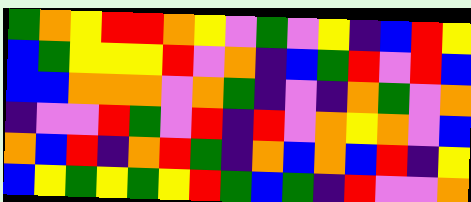[["green", "orange", "yellow", "red", "red", "orange", "yellow", "violet", "green", "violet", "yellow", "indigo", "blue", "red", "yellow"], ["blue", "green", "yellow", "yellow", "yellow", "red", "violet", "orange", "indigo", "blue", "green", "red", "violet", "red", "blue"], ["blue", "blue", "orange", "orange", "orange", "violet", "orange", "green", "indigo", "violet", "indigo", "orange", "green", "violet", "orange"], ["indigo", "violet", "violet", "red", "green", "violet", "red", "indigo", "red", "violet", "orange", "yellow", "orange", "violet", "blue"], ["orange", "blue", "red", "indigo", "orange", "red", "green", "indigo", "orange", "blue", "orange", "blue", "red", "indigo", "yellow"], ["blue", "yellow", "green", "yellow", "green", "yellow", "red", "green", "blue", "green", "indigo", "red", "violet", "violet", "orange"]]